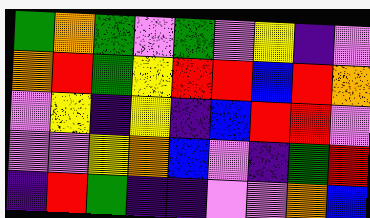[["green", "orange", "green", "violet", "green", "violet", "yellow", "indigo", "violet"], ["orange", "red", "green", "yellow", "red", "red", "blue", "red", "orange"], ["violet", "yellow", "indigo", "yellow", "indigo", "blue", "red", "red", "violet"], ["violet", "violet", "yellow", "orange", "blue", "violet", "indigo", "green", "red"], ["indigo", "red", "green", "indigo", "indigo", "violet", "violet", "orange", "blue"]]